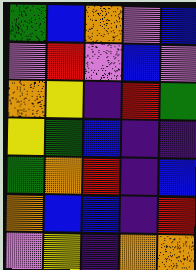[["green", "blue", "orange", "violet", "blue"], ["violet", "red", "violet", "blue", "violet"], ["orange", "yellow", "indigo", "red", "green"], ["yellow", "green", "blue", "indigo", "indigo"], ["green", "orange", "red", "indigo", "blue"], ["orange", "blue", "blue", "indigo", "red"], ["violet", "yellow", "indigo", "orange", "orange"]]